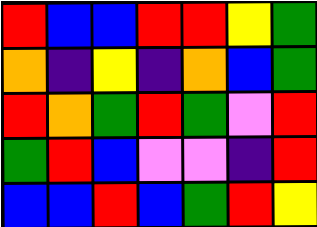[["red", "blue", "blue", "red", "red", "yellow", "green"], ["orange", "indigo", "yellow", "indigo", "orange", "blue", "green"], ["red", "orange", "green", "red", "green", "violet", "red"], ["green", "red", "blue", "violet", "violet", "indigo", "red"], ["blue", "blue", "red", "blue", "green", "red", "yellow"]]